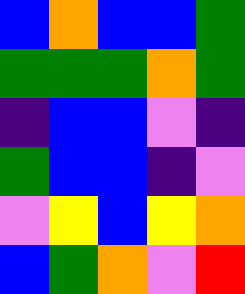[["blue", "orange", "blue", "blue", "green"], ["green", "green", "green", "orange", "green"], ["indigo", "blue", "blue", "violet", "indigo"], ["green", "blue", "blue", "indigo", "violet"], ["violet", "yellow", "blue", "yellow", "orange"], ["blue", "green", "orange", "violet", "red"]]